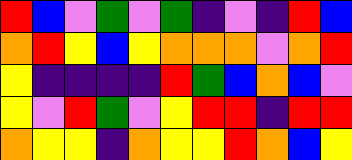[["red", "blue", "violet", "green", "violet", "green", "indigo", "violet", "indigo", "red", "blue"], ["orange", "red", "yellow", "blue", "yellow", "orange", "orange", "orange", "violet", "orange", "red"], ["yellow", "indigo", "indigo", "indigo", "indigo", "red", "green", "blue", "orange", "blue", "violet"], ["yellow", "violet", "red", "green", "violet", "yellow", "red", "red", "indigo", "red", "red"], ["orange", "yellow", "yellow", "indigo", "orange", "yellow", "yellow", "red", "orange", "blue", "yellow"]]